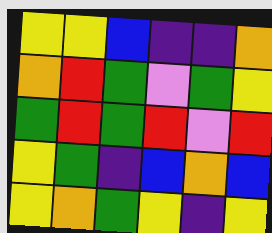[["yellow", "yellow", "blue", "indigo", "indigo", "orange"], ["orange", "red", "green", "violet", "green", "yellow"], ["green", "red", "green", "red", "violet", "red"], ["yellow", "green", "indigo", "blue", "orange", "blue"], ["yellow", "orange", "green", "yellow", "indigo", "yellow"]]